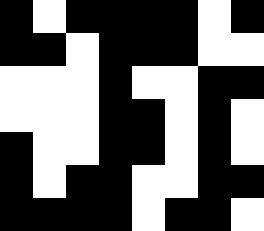[["black", "white", "black", "black", "black", "black", "white", "black"], ["black", "black", "white", "black", "black", "black", "white", "white"], ["white", "white", "white", "black", "white", "white", "black", "black"], ["white", "white", "white", "black", "black", "white", "black", "white"], ["black", "white", "white", "black", "black", "white", "black", "white"], ["black", "white", "black", "black", "white", "white", "black", "black"], ["black", "black", "black", "black", "white", "black", "black", "white"]]